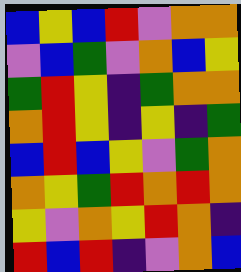[["blue", "yellow", "blue", "red", "violet", "orange", "orange"], ["violet", "blue", "green", "violet", "orange", "blue", "yellow"], ["green", "red", "yellow", "indigo", "green", "orange", "orange"], ["orange", "red", "yellow", "indigo", "yellow", "indigo", "green"], ["blue", "red", "blue", "yellow", "violet", "green", "orange"], ["orange", "yellow", "green", "red", "orange", "red", "orange"], ["yellow", "violet", "orange", "yellow", "red", "orange", "indigo"], ["red", "blue", "red", "indigo", "violet", "orange", "blue"]]